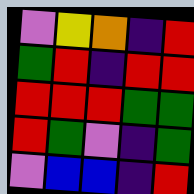[["violet", "yellow", "orange", "indigo", "red"], ["green", "red", "indigo", "red", "red"], ["red", "red", "red", "green", "green"], ["red", "green", "violet", "indigo", "green"], ["violet", "blue", "blue", "indigo", "red"]]